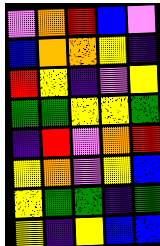[["violet", "orange", "red", "blue", "violet"], ["blue", "orange", "orange", "yellow", "indigo"], ["red", "yellow", "indigo", "violet", "yellow"], ["green", "green", "yellow", "yellow", "green"], ["indigo", "red", "violet", "orange", "red"], ["yellow", "orange", "violet", "yellow", "blue"], ["yellow", "green", "green", "indigo", "green"], ["yellow", "indigo", "yellow", "blue", "blue"]]